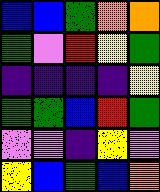[["blue", "blue", "green", "orange", "orange"], ["green", "violet", "red", "yellow", "green"], ["indigo", "indigo", "indigo", "indigo", "yellow"], ["green", "green", "blue", "red", "green"], ["violet", "violet", "indigo", "yellow", "violet"], ["yellow", "blue", "green", "blue", "orange"]]